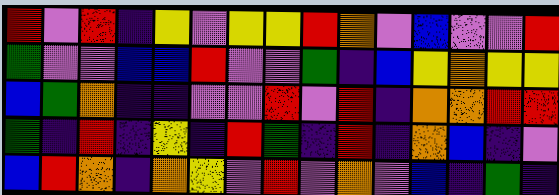[["red", "violet", "red", "indigo", "yellow", "violet", "yellow", "yellow", "red", "orange", "violet", "blue", "violet", "violet", "red"], ["green", "violet", "violet", "blue", "blue", "red", "violet", "violet", "green", "indigo", "blue", "yellow", "orange", "yellow", "yellow"], ["blue", "green", "orange", "indigo", "indigo", "violet", "violet", "red", "violet", "red", "indigo", "orange", "orange", "red", "red"], ["green", "indigo", "red", "indigo", "yellow", "indigo", "red", "green", "indigo", "red", "indigo", "orange", "blue", "indigo", "violet"], ["blue", "red", "orange", "indigo", "orange", "yellow", "violet", "red", "violet", "orange", "violet", "blue", "indigo", "green", "indigo"]]